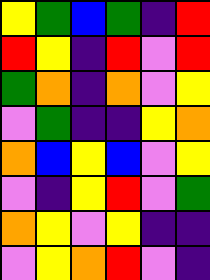[["yellow", "green", "blue", "green", "indigo", "red"], ["red", "yellow", "indigo", "red", "violet", "red"], ["green", "orange", "indigo", "orange", "violet", "yellow"], ["violet", "green", "indigo", "indigo", "yellow", "orange"], ["orange", "blue", "yellow", "blue", "violet", "yellow"], ["violet", "indigo", "yellow", "red", "violet", "green"], ["orange", "yellow", "violet", "yellow", "indigo", "indigo"], ["violet", "yellow", "orange", "red", "violet", "indigo"]]